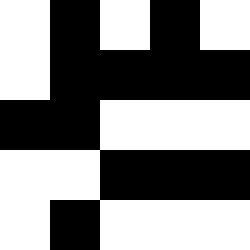[["white", "black", "white", "black", "white"], ["white", "black", "black", "black", "black"], ["black", "black", "white", "white", "white"], ["white", "white", "black", "black", "black"], ["white", "black", "white", "white", "white"]]